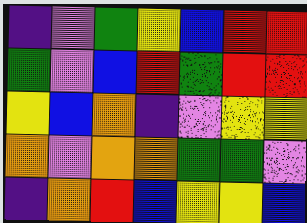[["indigo", "violet", "green", "yellow", "blue", "red", "red"], ["green", "violet", "blue", "red", "green", "red", "red"], ["yellow", "blue", "orange", "indigo", "violet", "yellow", "yellow"], ["orange", "violet", "orange", "orange", "green", "green", "violet"], ["indigo", "orange", "red", "blue", "yellow", "yellow", "blue"]]